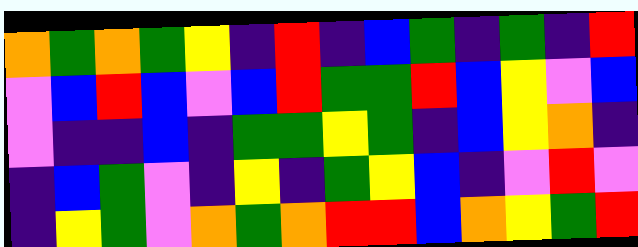[["orange", "green", "orange", "green", "yellow", "indigo", "red", "indigo", "blue", "green", "indigo", "green", "indigo", "red"], ["violet", "blue", "red", "blue", "violet", "blue", "red", "green", "green", "red", "blue", "yellow", "violet", "blue"], ["violet", "indigo", "indigo", "blue", "indigo", "green", "green", "yellow", "green", "indigo", "blue", "yellow", "orange", "indigo"], ["indigo", "blue", "green", "violet", "indigo", "yellow", "indigo", "green", "yellow", "blue", "indigo", "violet", "red", "violet"], ["indigo", "yellow", "green", "violet", "orange", "green", "orange", "red", "red", "blue", "orange", "yellow", "green", "red"]]